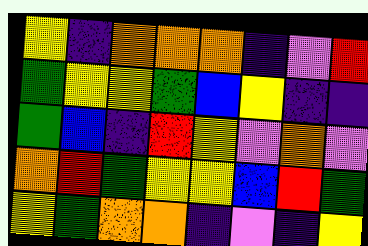[["yellow", "indigo", "orange", "orange", "orange", "indigo", "violet", "red"], ["green", "yellow", "yellow", "green", "blue", "yellow", "indigo", "indigo"], ["green", "blue", "indigo", "red", "yellow", "violet", "orange", "violet"], ["orange", "red", "green", "yellow", "yellow", "blue", "red", "green"], ["yellow", "green", "orange", "orange", "indigo", "violet", "indigo", "yellow"]]